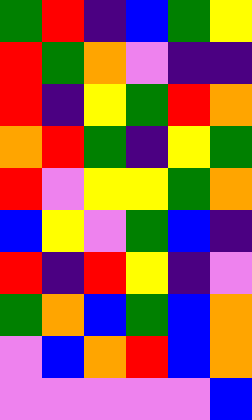[["green", "red", "indigo", "blue", "green", "yellow"], ["red", "green", "orange", "violet", "indigo", "indigo"], ["red", "indigo", "yellow", "green", "red", "orange"], ["orange", "red", "green", "indigo", "yellow", "green"], ["red", "violet", "yellow", "yellow", "green", "orange"], ["blue", "yellow", "violet", "green", "blue", "indigo"], ["red", "indigo", "red", "yellow", "indigo", "violet"], ["green", "orange", "blue", "green", "blue", "orange"], ["violet", "blue", "orange", "red", "blue", "orange"], ["violet", "violet", "violet", "violet", "violet", "blue"]]